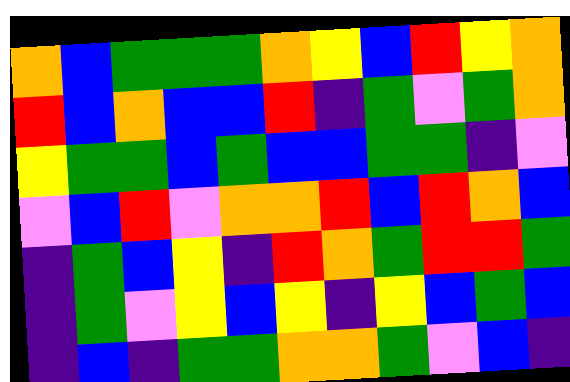[["orange", "blue", "green", "green", "green", "orange", "yellow", "blue", "red", "yellow", "orange"], ["red", "blue", "orange", "blue", "blue", "red", "indigo", "green", "violet", "green", "orange"], ["yellow", "green", "green", "blue", "green", "blue", "blue", "green", "green", "indigo", "violet"], ["violet", "blue", "red", "violet", "orange", "orange", "red", "blue", "red", "orange", "blue"], ["indigo", "green", "blue", "yellow", "indigo", "red", "orange", "green", "red", "red", "green"], ["indigo", "green", "violet", "yellow", "blue", "yellow", "indigo", "yellow", "blue", "green", "blue"], ["indigo", "blue", "indigo", "green", "green", "orange", "orange", "green", "violet", "blue", "indigo"]]